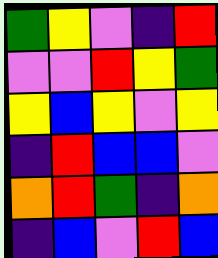[["green", "yellow", "violet", "indigo", "red"], ["violet", "violet", "red", "yellow", "green"], ["yellow", "blue", "yellow", "violet", "yellow"], ["indigo", "red", "blue", "blue", "violet"], ["orange", "red", "green", "indigo", "orange"], ["indigo", "blue", "violet", "red", "blue"]]